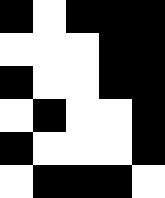[["black", "white", "black", "black", "black"], ["white", "white", "white", "black", "black"], ["black", "white", "white", "black", "black"], ["white", "black", "white", "white", "black"], ["black", "white", "white", "white", "black"], ["white", "black", "black", "black", "white"]]